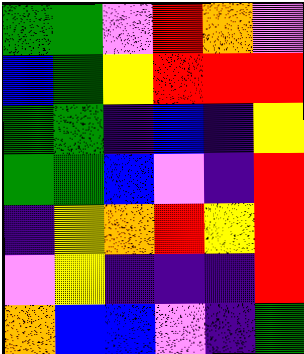[["green", "green", "violet", "red", "orange", "violet"], ["blue", "green", "yellow", "red", "red", "red"], ["green", "green", "indigo", "blue", "indigo", "yellow"], ["green", "green", "blue", "violet", "indigo", "red"], ["indigo", "yellow", "orange", "red", "yellow", "red"], ["violet", "yellow", "indigo", "indigo", "indigo", "red"], ["orange", "blue", "blue", "violet", "indigo", "green"]]